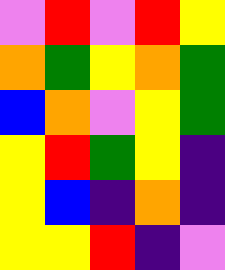[["violet", "red", "violet", "red", "yellow"], ["orange", "green", "yellow", "orange", "green"], ["blue", "orange", "violet", "yellow", "green"], ["yellow", "red", "green", "yellow", "indigo"], ["yellow", "blue", "indigo", "orange", "indigo"], ["yellow", "yellow", "red", "indigo", "violet"]]